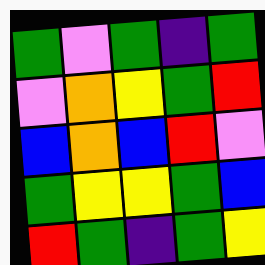[["green", "violet", "green", "indigo", "green"], ["violet", "orange", "yellow", "green", "red"], ["blue", "orange", "blue", "red", "violet"], ["green", "yellow", "yellow", "green", "blue"], ["red", "green", "indigo", "green", "yellow"]]